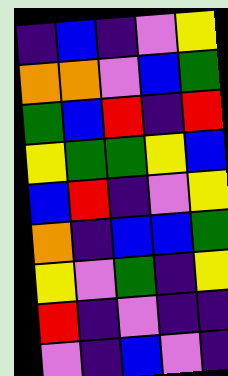[["indigo", "blue", "indigo", "violet", "yellow"], ["orange", "orange", "violet", "blue", "green"], ["green", "blue", "red", "indigo", "red"], ["yellow", "green", "green", "yellow", "blue"], ["blue", "red", "indigo", "violet", "yellow"], ["orange", "indigo", "blue", "blue", "green"], ["yellow", "violet", "green", "indigo", "yellow"], ["red", "indigo", "violet", "indigo", "indigo"], ["violet", "indigo", "blue", "violet", "indigo"]]